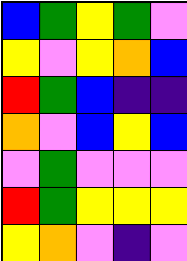[["blue", "green", "yellow", "green", "violet"], ["yellow", "violet", "yellow", "orange", "blue"], ["red", "green", "blue", "indigo", "indigo"], ["orange", "violet", "blue", "yellow", "blue"], ["violet", "green", "violet", "violet", "violet"], ["red", "green", "yellow", "yellow", "yellow"], ["yellow", "orange", "violet", "indigo", "violet"]]